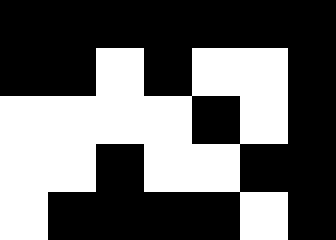[["black", "black", "black", "black", "black", "black", "black"], ["black", "black", "white", "black", "white", "white", "black"], ["white", "white", "white", "white", "black", "white", "black"], ["white", "white", "black", "white", "white", "black", "black"], ["white", "black", "black", "black", "black", "white", "black"]]